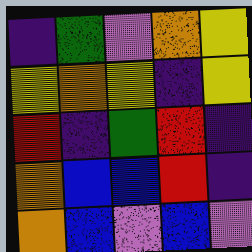[["indigo", "green", "violet", "orange", "yellow"], ["yellow", "orange", "yellow", "indigo", "yellow"], ["red", "indigo", "green", "red", "indigo"], ["orange", "blue", "blue", "red", "indigo"], ["orange", "blue", "violet", "blue", "violet"]]